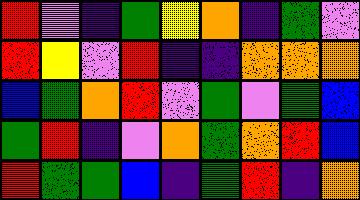[["red", "violet", "indigo", "green", "yellow", "orange", "indigo", "green", "violet"], ["red", "yellow", "violet", "red", "indigo", "indigo", "orange", "orange", "orange"], ["blue", "green", "orange", "red", "violet", "green", "violet", "green", "blue"], ["green", "red", "indigo", "violet", "orange", "green", "orange", "red", "blue"], ["red", "green", "green", "blue", "indigo", "green", "red", "indigo", "orange"]]